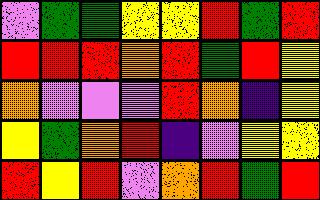[["violet", "green", "green", "yellow", "yellow", "red", "green", "red"], ["red", "red", "red", "orange", "red", "green", "red", "yellow"], ["orange", "violet", "violet", "violet", "red", "orange", "indigo", "yellow"], ["yellow", "green", "orange", "red", "indigo", "violet", "yellow", "yellow"], ["red", "yellow", "red", "violet", "orange", "red", "green", "red"]]